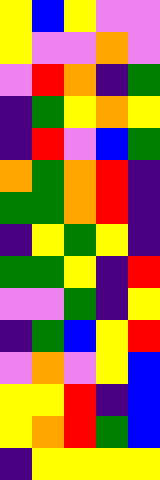[["yellow", "blue", "yellow", "violet", "violet"], ["yellow", "violet", "violet", "orange", "violet"], ["violet", "red", "orange", "indigo", "green"], ["indigo", "green", "yellow", "orange", "yellow"], ["indigo", "red", "violet", "blue", "green"], ["orange", "green", "orange", "red", "indigo"], ["green", "green", "orange", "red", "indigo"], ["indigo", "yellow", "green", "yellow", "indigo"], ["green", "green", "yellow", "indigo", "red"], ["violet", "violet", "green", "indigo", "yellow"], ["indigo", "green", "blue", "yellow", "red"], ["violet", "orange", "violet", "yellow", "blue"], ["yellow", "yellow", "red", "indigo", "blue"], ["yellow", "orange", "red", "green", "blue"], ["indigo", "yellow", "yellow", "yellow", "yellow"]]